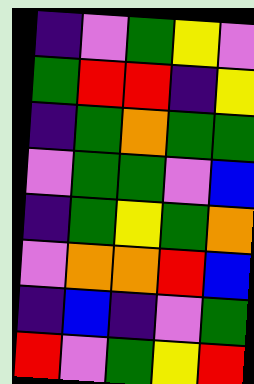[["indigo", "violet", "green", "yellow", "violet"], ["green", "red", "red", "indigo", "yellow"], ["indigo", "green", "orange", "green", "green"], ["violet", "green", "green", "violet", "blue"], ["indigo", "green", "yellow", "green", "orange"], ["violet", "orange", "orange", "red", "blue"], ["indigo", "blue", "indigo", "violet", "green"], ["red", "violet", "green", "yellow", "red"]]